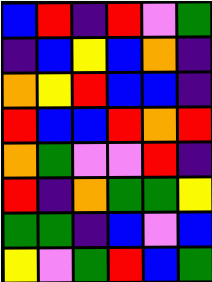[["blue", "red", "indigo", "red", "violet", "green"], ["indigo", "blue", "yellow", "blue", "orange", "indigo"], ["orange", "yellow", "red", "blue", "blue", "indigo"], ["red", "blue", "blue", "red", "orange", "red"], ["orange", "green", "violet", "violet", "red", "indigo"], ["red", "indigo", "orange", "green", "green", "yellow"], ["green", "green", "indigo", "blue", "violet", "blue"], ["yellow", "violet", "green", "red", "blue", "green"]]